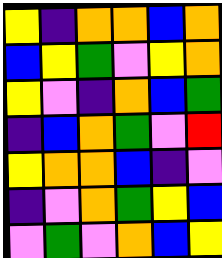[["yellow", "indigo", "orange", "orange", "blue", "orange"], ["blue", "yellow", "green", "violet", "yellow", "orange"], ["yellow", "violet", "indigo", "orange", "blue", "green"], ["indigo", "blue", "orange", "green", "violet", "red"], ["yellow", "orange", "orange", "blue", "indigo", "violet"], ["indigo", "violet", "orange", "green", "yellow", "blue"], ["violet", "green", "violet", "orange", "blue", "yellow"]]